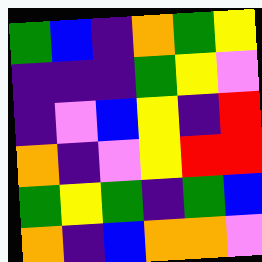[["green", "blue", "indigo", "orange", "green", "yellow"], ["indigo", "indigo", "indigo", "green", "yellow", "violet"], ["indigo", "violet", "blue", "yellow", "indigo", "red"], ["orange", "indigo", "violet", "yellow", "red", "red"], ["green", "yellow", "green", "indigo", "green", "blue"], ["orange", "indigo", "blue", "orange", "orange", "violet"]]